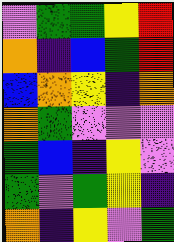[["violet", "green", "green", "yellow", "red"], ["orange", "indigo", "blue", "green", "red"], ["blue", "orange", "yellow", "indigo", "orange"], ["orange", "green", "violet", "violet", "violet"], ["green", "blue", "indigo", "yellow", "violet"], ["green", "violet", "green", "yellow", "indigo"], ["orange", "indigo", "yellow", "violet", "green"]]